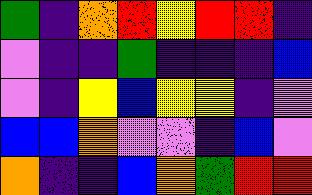[["green", "indigo", "orange", "red", "yellow", "red", "red", "indigo"], ["violet", "indigo", "indigo", "green", "indigo", "indigo", "indigo", "blue"], ["violet", "indigo", "yellow", "blue", "yellow", "yellow", "indigo", "violet"], ["blue", "blue", "orange", "violet", "violet", "indigo", "blue", "violet"], ["orange", "indigo", "indigo", "blue", "orange", "green", "red", "red"]]